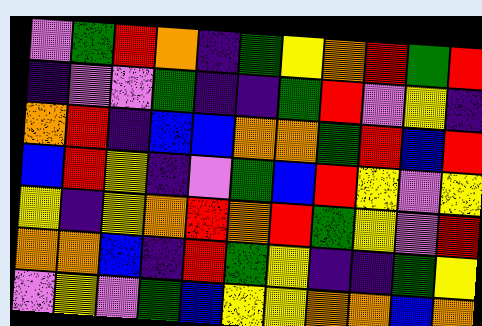[["violet", "green", "red", "orange", "indigo", "green", "yellow", "orange", "red", "green", "red"], ["indigo", "violet", "violet", "green", "indigo", "indigo", "green", "red", "violet", "yellow", "indigo"], ["orange", "red", "indigo", "blue", "blue", "orange", "orange", "green", "red", "blue", "red"], ["blue", "red", "yellow", "indigo", "violet", "green", "blue", "red", "yellow", "violet", "yellow"], ["yellow", "indigo", "yellow", "orange", "red", "orange", "red", "green", "yellow", "violet", "red"], ["orange", "orange", "blue", "indigo", "red", "green", "yellow", "indigo", "indigo", "green", "yellow"], ["violet", "yellow", "violet", "green", "blue", "yellow", "yellow", "orange", "orange", "blue", "orange"]]